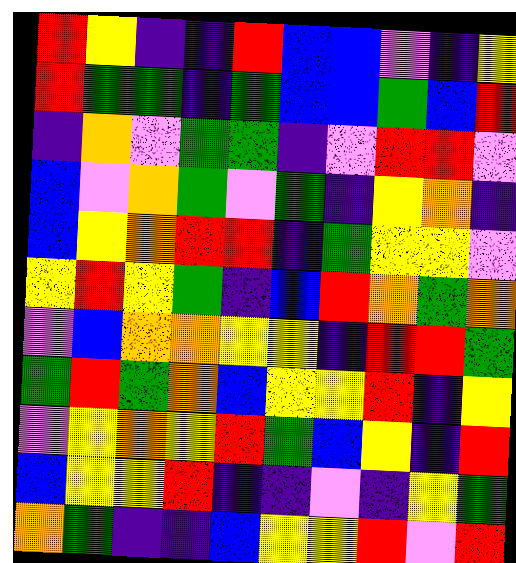[["red", "yellow", "indigo", "indigo", "red", "blue", "blue", "violet", "indigo", "yellow"], ["red", "green", "green", "indigo", "green", "blue", "blue", "green", "blue", "red"], ["indigo", "orange", "violet", "green", "green", "indigo", "violet", "red", "red", "violet"], ["blue", "violet", "orange", "green", "violet", "green", "indigo", "yellow", "orange", "indigo"], ["blue", "yellow", "orange", "red", "red", "indigo", "green", "yellow", "yellow", "violet"], ["yellow", "red", "yellow", "green", "indigo", "blue", "red", "orange", "green", "orange"], ["violet", "blue", "orange", "orange", "yellow", "yellow", "indigo", "red", "red", "green"], ["green", "red", "green", "orange", "blue", "yellow", "yellow", "red", "indigo", "yellow"], ["violet", "yellow", "orange", "yellow", "red", "green", "blue", "yellow", "indigo", "red"], ["blue", "yellow", "yellow", "red", "indigo", "indigo", "violet", "indigo", "yellow", "green"], ["orange", "green", "indigo", "indigo", "blue", "yellow", "yellow", "red", "violet", "red"]]